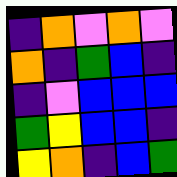[["indigo", "orange", "violet", "orange", "violet"], ["orange", "indigo", "green", "blue", "indigo"], ["indigo", "violet", "blue", "blue", "blue"], ["green", "yellow", "blue", "blue", "indigo"], ["yellow", "orange", "indigo", "blue", "green"]]